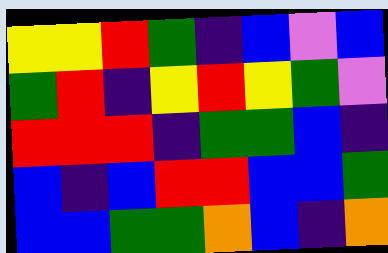[["yellow", "yellow", "red", "green", "indigo", "blue", "violet", "blue"], ["green", "red", "indigo", "yellow", "red", "yellow", "green", "violet"], ["red", "red", "red", "indigo", "green", "green", "blue", "indigo"], ["blue", "indigo", "blue", "red", "red", "blue", "blue", "green"], ["blue", "blue", "green", "green", "orange", "blue", "indigo", "orange"]]